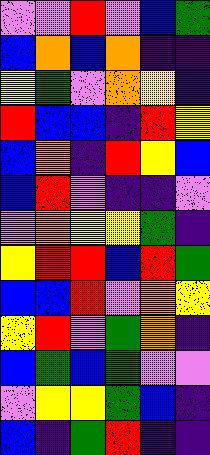[["violet", "violet", "red", "violet", "blue", "green"], ["blue", "orange", "blue", "orange", "indigo", "indigo"], ["yellow", "green", "violet", "orange", "yellow", "indigo"], ["red", "blue", "blue", "indigo", "red", "yellow"], ["blue", "orange", "indigo", "red", "yellow", "blue"], ["blue", "red", "violet", "indigo", "indigo", "violet"], ["violet", "orange", "yellow", "yellow", "green", "indigo"], ["yellow", "red", "red", "blue", "red", "green"], ["blue", "blue", "red", "violet", "orange", "yellow"], ["yellow", "red", "violet", "green", "orange", "indigo"], ["blue", "green", "blue", "green", "violet", "violet"], ["violet", "yellow", "yellow", "green", "blue", "indigo"], ["blue", "indigo", "green", "red", "indigo", "indigo"]]